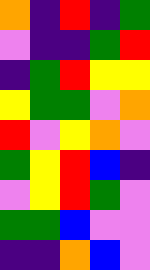[["orange", "indigo", "red", "indigo", "green"], ["violet", "indigo", "indigo", "green", "red"], ["indigo", "green", "red", "yellow", "yellow"], ["yellow", "green", "green", "violet", "orange"], ["red", "violet", "yellow", "orange", "violet"], ["green", "yellow", "red", "blue", "indigo"], ["violet", "yellow", "red", "green", "violet"], ["green", "green", "blue", "violet", "violet"], ["indigo", "indigo", "orange", "blue", "violet"]]